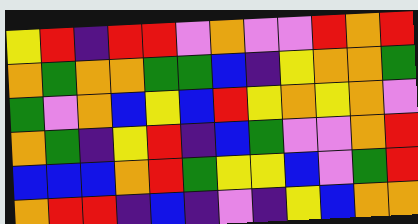[["yellow", "red", "indigo", "red", "red", "violet", "orange", "violet", "violet", "red", "orange", "red"], ["orange", "green", "orange", "orange", "green", "green", "blue", "indigo", "yellow", "orange", "orange", "green"], ["green", "violet", "orange", "blue", "yellow", "blue", "red", "yellow", "orange", "yellow", "orange", "violet"], ["orange", "green", "indigo", "yellow", "red", "indigo", "blue", "green", "violet", "violet", "orange", "red"], ["blue", "blue", "blue", "orange", "red", "green", "yellow", "yellow", "blue", "violet", "green", "red"], ["orange", "red", "red", "indigo", "blue", "indigo", "violet", "indigo", "yellow", "blue", "orange", "orange"]]